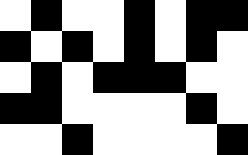[["white", "black", "white", "white", "black", "white", "black", "black"], ["black", "white", "black", "white", "black", "white", "black", "white"], ["white", "black", "white", "black", "black", "black", "white", "white"], ["black", "black", "white", "white", "white", "white", "black", "white"], ["white", "white", "black", "white", "white", "white", "white", "black"]]